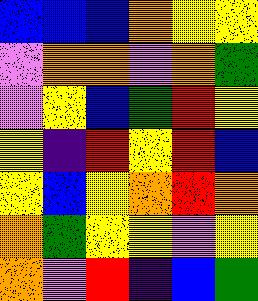[["blue", "blue", "blue", "orange", "yellow", "yellow"], ["violet", "orange", "orange", "violet", "orange", "green"], ["violet", "yellow", "blue", "green", "red", "yellow"], ["yellow", "indigo", "red", "yellow", "red", "blue"], ["yellow", "blue", "yellow", "orange", "red", "orange"], ["orange", "green", "yellow", "yellow", "violet", "yellow"], ["orange", "violet", "red", "indigo", "blue", "green"]]